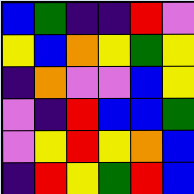[["blue", "green", "indigo", "indigo", "red", "violet"], ["yellow", "blue", "orange", "yellow", "green", "yellow"], ["indigo", "orange", "violet", "violet", "blue", "yellow"], ["violet", "indigo", "red", "blue", "blue", "green"], ["violet", "yellow", "red", "yellow", "orange", "blue"], ["indigo", "red", "yellow", "green", "red", "blue"]]